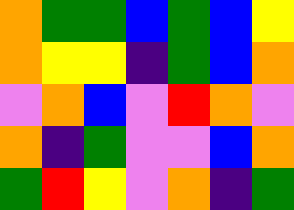[["orange", "green", "green", "blue", "green", "blue", "yellow"], ["orange", "yellow", "yellow", "indigo", "green", "blue", "orange"], ["violet", "orange", "blue", "violet", "red", "orange", "violet"], ["orange", "indigo", "green", "violet", "violet", "blue", "orange"], ["green", "red", "yellow", "violet", "orange", "indigo", "green"]]